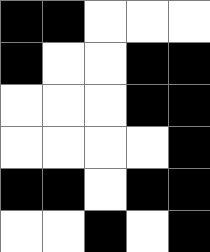[["black", "black", "white", "white", "white"], ["black", "white", "white", "black", "black"], ["white", "white", "white", "black", "black"], ["white", "white", "white", "white", "black"], ["black", "black", "white", "black", "black"], ["white", "white", "black", "white", "black"]]